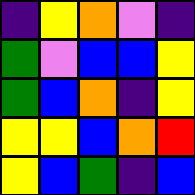[["indigo", "yellow", "orange", "violet", "indigo"], ["green", "violet", "blue", "blue", "yellow"], ["green", "blue", "orange", "indigo", "yellow"], ["yellow", "yellow", "blue", "orange", "red"], ["yellow", "blue", "green", "indigo", "blue"]]